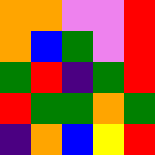[["orange", "orange", "violet", "violet", "red"], ["orange", "blue", "green", "violet", "red"], ["green", "red", "indigo", "green", "red"], ["red", "green", "green", "orange", "green"], ["indigo", "orange", "blue", "yellow", "red"]]